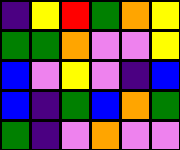[["indigo", "yellow", "red", "green", "orange", "yellow"], ["green", "green", "orange", "violet", "violet", "yellow"], ["blue", "violet", "yellow", "violet", "indigo", "blue"], ["blue", "indigo", "green", "blue", "orange", "green"], ["green", "indigo", "violet", "orange", "violet", "violet"]]